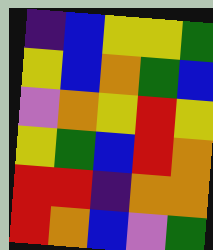[["indigo", "blue", "yellow", "yellow", "green"], ["yellow", "blue", "orange", "green", "blue"], ["violet", "orange", "yellow", "red", "yellow"], ["yellow", "green", "blue", "red", "orange"], ["red", "red", "indigo", "orange", "orange"], ["red", "orange", "blue", "violet", "green"]]